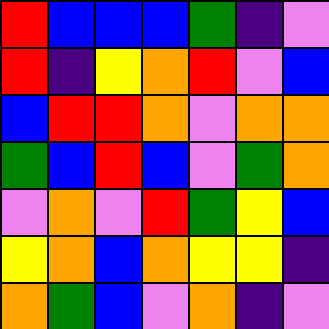[["red", "blue", "blue", "blue", "green", "indigo", "violet"], ["red", "indigo", "yellow", "orange", "red", "violet", "blue"], ["blue", "red", "red", "orange", "violet", "orange", "orange"], ["green", "blue", "red", "blue", "violet", "green", "orange"], ["violet", "orange", "violet", "red", "green", "yellow", "blue"], ["yellow", "orange", "blue", "orange", "yellow", "yellow", "indigo"], ["orange", "green", "blue", "violet", "orange", "indigo", "violet"]]